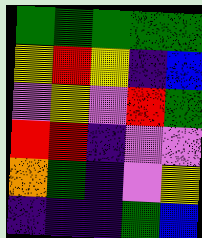[["green", "green", "green", "green", "green"], ["yellow", "red", "yellow", "indigo", "blue"], ["violet", "yellow", "violet", "red", "green"], ["red", "red", "indigo", "violet", "violet"], ["orange", "green", "indigo", "violet", "yellow"], ["indigo", "indigo", "indigo", "green", "blue"]]